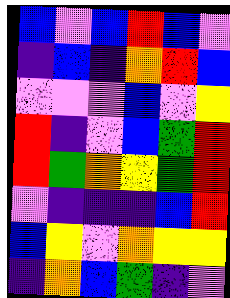[["blue", "violet", "blue", "red", "blue", "violet"], ["indigo", "blue", "indigo", "orange", "red", "blue"], ["violet", "violet", "violet", "blue", "violet", "yellow"], ["red", "indigo", "violet", "blue", "green", "red"], ["red", "green", "orange", "yellow", "green", "red"], ["violet", "indigo", "indigo", "indigo", "blue", "red"], ["blue", "yellow", "violet", "orange", "yellow", "yellow"], ["indigo", "orange", "blue", "green", "indigo", "violet"]]